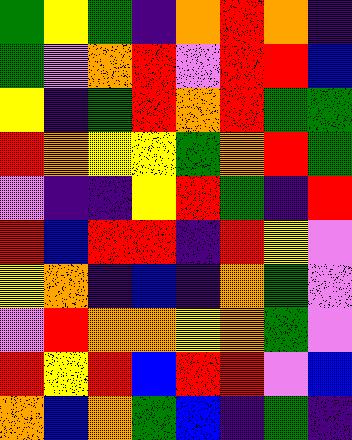[["green", "yellow", "green", "indigo", "orange", "red", "orange", "indigo"], ["green", "violet", "orange", "red", "violet", "red", "red", "blue"], ["yellow", "indigo", "green", "red", "orange", "red", "green", "green"], ["red", "orange", "yellow", "yellow", "green", "orange", "red", "green"], ["violet", "indigo", "indigo", "yellow", "red", "green", "indigo", "red"], ["red", "blue", "red", "red", "indigo", "red", "yellow", "violet"], ["yellow", "orange", "indigo", "blue", "indigo", "orange", "green", "violet"], ["violet", "red", "orange", "orange", "yellow", "orange", "green", "violet"], ["red", "yellow", "red", "blue", "red", "red", "violet", "blue"], ["orange", "blue", "orange", "green", "blue", "indigo", "green", "indigo"]]